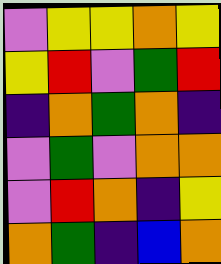[["violet", "yellow", "yellow", "orange", "yellow"], ["yellow", "red", "violet", "green", "red"], ["indigo", "orange", "green", "orange", "indigo"], ["violet", "green", "violet", "orange", "orange"], ["violet", "red", "orange", "indigo", "yellow"], ["orange", "green", "indigo", "blue", "orange"]]